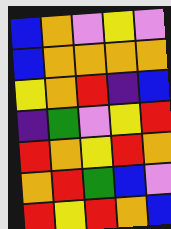[["blue", "orange", "violet", "yellow", "violet"], ["blue", "orange", "orange", "orange", "orange"], ["yellow", "orange", "red", "indigo", "blue"], ["indigo", "green", "violet", "yellow", "red"], ["red", "orange", "yellow", "red", "orange"], ["orange", "red", "green", "blue", "violet"], ["red", "yellow", "red", "orange", "blue"]]